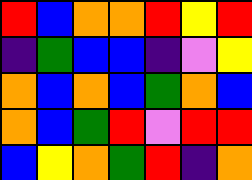[["red", "blue", "orange", "orange", "red", "yellow", "red"], ["indigo", "green", "blue", "blue", "indigo", "violet", "yellow"], ["orange", "blue", "orange", "blue", "green", "orange", "blue"], ["orange", "blue", "green", "red", "violet", "red", "red"], ["blue", "yellow", "orange", "green", "red", "indigo", "orange"]]